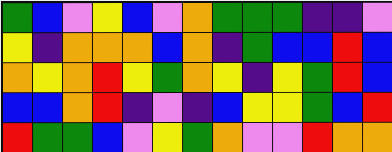[["green", "blue", "violet", "yellow", "blue", "violet", "orange", "green", "green", "green", "indigo", "indigo", "violet"], ["yellow", "indigo", "orange", "orange", "orange", "blue", "orange", "indigo", "green", "blue", "blue", "red", "blue"], ["orange", "yellow", "orange", "red", "yellow", "green", "orange", "yellow", "indigo", "yellow", "green", "red", "blue"], ["blue", "blue", "orange", "red", "indigo", "violet", "indigo", "blue", "yellow", "yellow", "green", "blue", "red"], ["red", "green", "green", "blue", "violet", "yellow", "green", "orange", "violet", "violet", "red", "orange", "orange"]]